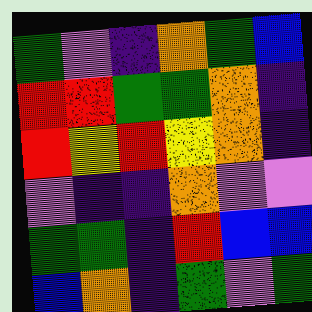[["green", "violet", "indigo", "orange", "green", "blue"], ["red", "red", "green", "green", "orange", "indigo"], ["red", "yellow", "red", "yellow", "orange", "indigo"], ["violet", "indigo", "indigo", "orange", "violet", "violet"], ["green", "green", "indigo", "red", "blue", "blue"], ["blue", "orange", "indigo", "green", "violet", "green"]]